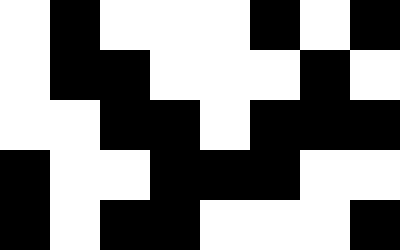[["white", "black", "white", "white", "white", "black", "white", "black"], ["white", "black", "black", "white", "white", "white", "black", "white"], ["white", "white", "black", "black", "white", "black", "black", "black"], ["black", "white", "white", "black", "black", "black", "white", "white"], ["black", "white", "black", "black", "white", "white", "white", "black"]]